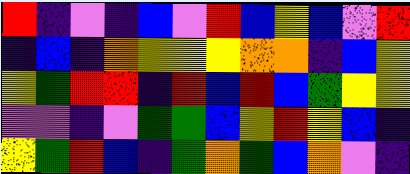[["red", "indigo", "violet", "indigo", "blue", "violet", "red", "blue", "yellow", "blue", "violet", "red"], ["indigo", "blue", "indigo", "orange", "yellow", "yellow", "yellow", "orange", "orange", "indigo", "blue", "yellow"], ["yellow", "green", "red", "red", "indigo", "red", "blue", "red", "blue", "green", "yellow", "yellow"], ["violet", "violet", "indigo", "violet", "green", "green", "blue", "yellow", "red", "yellow", "blue", "indigo"], ["yellow", "green", "red", "blue", "indigo", "green", "orange", "green", "blue", "orange", "violet", "indigo"]]